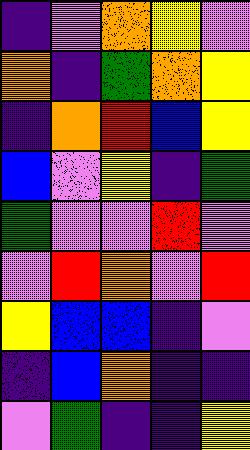[["indigo", "violet", "orange", "yellow", "violet"], ["orange", "indigo", "green", "orange", "yellow"], ["indigo", "orange", "red", "blue", "yellow"], ["blue", "violet", "yellow", "indigo", "green"], ["green", "violet", "violet", "red", "violet"], ["violet", "red", "orange", "violet", "red"], ["yellow", "blue", "blue", "indigo", "violet"], ["indigo", "blue", "orange", "indigo", "indigo"], ["violet", "green", "indigo", "indigo", "yellow"]]